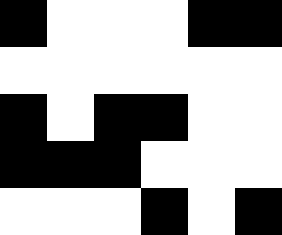[["black", "white", "white", "white", "black", "black"], ["white", "white", "white", "white", "white", "white"], ["black", "white", "black", "black", "white", "white"], ["black", "black", "black", "white", "white", "white"], ["white", "white", "white", "black", "white", "black"]]